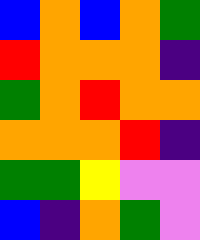[["blue", "orange", "blue", "orange", "green"], ["red", "orange", "orange", "orange", "indigo"], ["green", "orange", "red", "orange", "orange"], ["orange", "orange", "orange", "red", "indigo"], ["green", "green", "yellow", "violet", "violet"], ["blue", "indigo", "orange", "green", "violet"]]